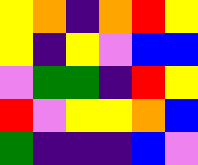[["yellow", "orange", "indigo", "orange", "red", "yellow"], ["yellow", "indigo", "yellow", "violet", "blue", "blue"], ["violet", "green", "green", "indigo", "red", "yellow"], ["red", "violet", "yellow", "yellow", "orange", "blue"], ["green", "indigo", "indigo", "indigo", "blue", "violet"]]